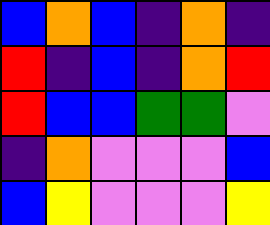[["blue", "orange", "blue", "indigo", "orange", "indigo"], ["red", "indigo", "blue", "indigo", "orange", "red"], ["red", "blue", "blue", "green", "green", "violet"], ["indigo", "orange", "violet", "violet", "violet", "blue"], ["blue", "yellow", "violet", "violet", "violet", "yellow"]]